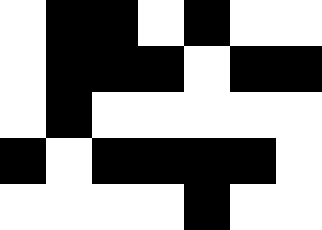[["white", "black", "black", "white", "black", "white", "white"], ["white", "black", "black", "black", "white", "black", "black"], ["white", "black", "white", "white", "white", "white", "white"], ["black", "white", "black", "black", "black", "black", "white"], ["white", "white", "white", "white", "black", "white", "white"]]